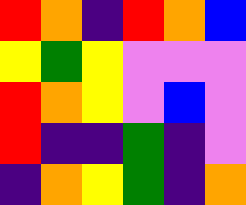[["red", "orange", "indigo", "red", "orange", "blue"], ["yellow", "green", "yellow", "violet", "violet", "violet"], ["red", "orange", "yellow", "violet", "blue", "violet"], ["red", "indigo", "indigo", "green", "indigo", "violet"], ["indigo", "orange", "yellow", "green", "indigo", "orange"]]